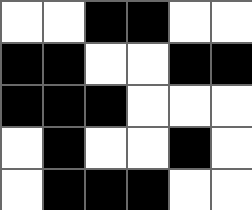[["white", "white", "black", "black", "white", "white"], ["black", "black", "white", "white", "black", "black"], ["black", "black", "black", "white", "white", "white"], ["white", "black", "white", "white", "black", "white"], ["white", "black", "black", "black", "white", "white"]]